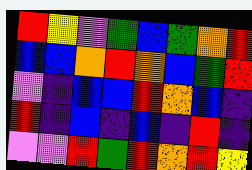[["red", "yellow", "violet", "green", "blue", "green", "orange", "red"], ["blue", "blue", "orange", "red", "orange", "blue", "green", "red"], ["violet", "indigo", "blue", "blue", "red", "orange", "blue", "indigo"], ["red", "indigo", "blue", "indigo", "blue", "indigo", "red", "indigo"], ["violet", "violet", "red", "green", "red", "orange", "red", "yellow"]]